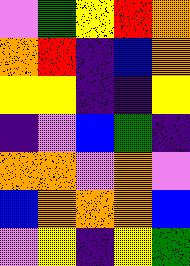[["violet", "green", "yellow", "red", "orange"], ["orange", "red", "indigo", "blue", "orange"], ["yellow", "yellow", "indigo", "indigo", "yellow"], ["indigo", "violet", "blue", "green", "indigo"], ["orange", "orange", "violet", "orange", "violet"], ["blue", "orange", "orange", "orange", "blue"], ["violet", "yellow", "indigo", "yellow", "green"]]